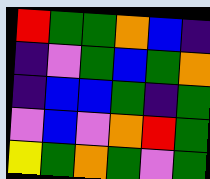[["red", "green", "green", "orange", "blue", "indigo"], ["indigo", "violet", "green", "blue", "green", "orange"], ["indigo", "blue", "blue", "green", "indigo", "green"], ["violet", "blue", "violet", "orange", "red", "green"], ["yellow", "green", "orange", "green", "violet", "green"]]